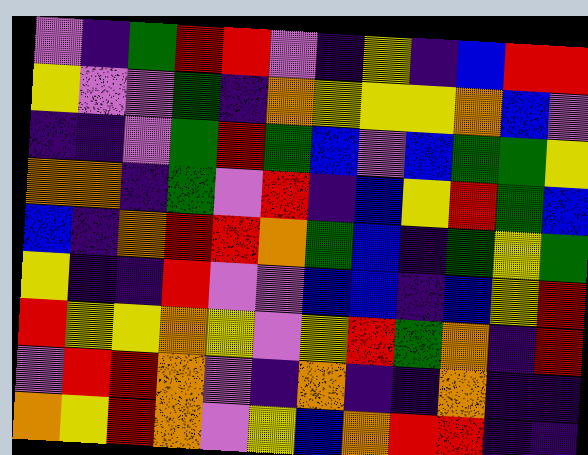[["violet", "indigo", "green", "red", "red", "violet", "indigo", "yellow", "indigo", "blue", "red", "red"], ["yellow", "violet", "violet", "green", "indigo", "orange", "yellow", "yellow", "yellow", "orange", "blue", "violet"], ["indigo", "indigo", "violet", "green", "red", "green", "blue", "violet", "blue", "green", "green", "yellow"], ["orange", "orange", "indigo", "green", "violet", "red", "indigo", "blue", "yellow", "red", "green", "blue"], ["blue", "indigo", "orange", "red", "red", "orange", "green", "blue", "indigo", "green", "yellow", "green"], ["yellow", "indigo", "indigo", "red", "violet", "violet", "blue", "blue", "indigo", "blue", "yellow", "red"], ["red", "yellow", "yellow", "orange", "yellow", "violet", "yellow", "red", "green", "orange", "indigo", "red"], ["violet", "red", "red", "orange", "violet", "indigo", "orange", "indigo", "indigo", "orange", "indigo", "indigo"], ["orange", "yellow", "red", "orange", "violet", "yellow", "blue", "orange", "red", "red", "indigo", "indigo"]]